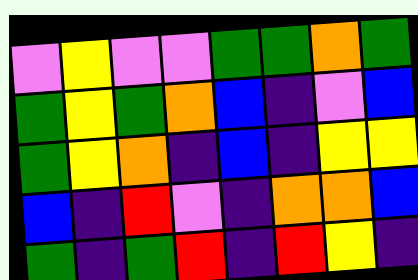[["violet", "yellow", "violet", "violet", "green", "green", "orange", "green"], ["green", "yellow", "green", "orange", "blue", "indigo", "violet", "blue"], ["green", "yellow", "orange", "indigo", "blue", "indigo", "yellow", "yellow"], ["blue", "indigo", "red", "violet", "indigo", "orange", "orange", "blue"], ["green", "indigo", "green", "red", "indigo", "red", "yellow", "indigo"]]